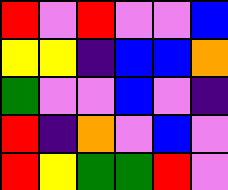[["red", "violet", "red", "violet", "violet", "blue"], ["yellow", "yellow", "indigo", "blue", "blue", "orange"], ["green", "violet", "violet", "blue", "violet", "indigo"], ["red", "indigo", "orange", "violet", "blue", "violet"], ["red", "yellow", "green", "green", "red", "violet"]]